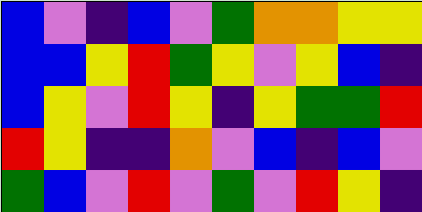[["blue", "violet", "indigo", "blue", "violet", "green", "orange", "orange", "yellow", "yellow"], ["blue", "blue", "yellow", "red", "green", "yellow", "violet", "yellow", "blue", "indigo"], ["blue", "yellow", "violet", "red", "yellow", "indigo", "yellow", "green", "green", "red"], ["red", "yellow", "indigo", "indigo", "orange", "violet", "blue", "indigo", "blue", "violet"], ["green", "blue", "violet", "red", "violet", "green", "violet", "red", "yellow", "indigo"]]